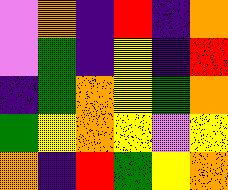[["violet", "orange", "indigo", "red", "indigo", "orange"], ["violet", "green", "indigo", "yellow", "indigo", "red"], ["indigo", "green", "orange", "yellow", "green", "orange"], ["green", "yellow", "orange", "yellow", "violet", "yellow"], ["orange", "indigo", "red", "green", "yellow", "orange"]]